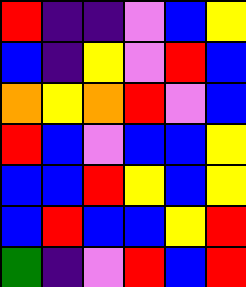[["red", "indigo", "indigo", "violet", "blue", "yellow"], ["blue", "indigo", "yellow", "violet", "red", "blue"], ["orange", "yellow", "orange", "red", "violet", "blue"], ["red", "blue", "violet", "blue", "blue", "yellow"], ["blue", "blue", "red", "yellow", "blue", "yellow"], ["blue", "red", "blue", "blue", "yellow", "red"], ["green", "indigo", "violet", "red", "blue", "red"]]